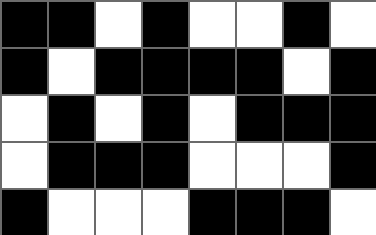[["black", "black", "white", "black", "white", "white", "black", "white"], ["black", "white", "black", "black", "black", "black", "white", "black"], ["white", "black", "white", "black", "white", "black", "black", "black"], ["white", "black", "black", "black", "white", "white", "white", "black"], ["black", "white", "white", "white", "black", "black", "black", "white"]]